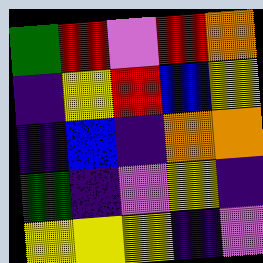[["green", "red", "violet", "red", "orange"], ["indigo", "yellow", "red", "blue", "yellow"], ["indigo", "blue", "indigo", "orange", "orange"], ["green", "indigo", "violet", "yellow", "indigo"], ["yellow", "yellow", "yellow", "indigo", "violet"]]